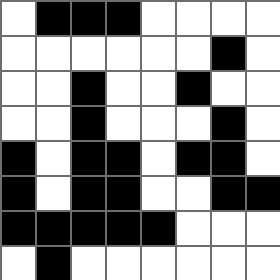[["white", "black", "black", "black", "white", "white", "white", "white"], ["white", "white", "white", "white", "white", "white", "black", "white"], ["white", "white", "black", "white", "white", "black", "white", "white"], ["white", "white", "black", "white", "white", "white", "black", "white"], ["black", "white", "black", "black", "white", "black", "black", "white"], ["black", "white", "black", "black", "white", "white", "black", "black"], ["black", "black", "black", "black", "black", "white", "white", "white"], ["white", "black", "white", "white", "white", "white", "white", "white"]]